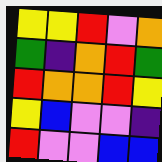[["yellow", "yellow", "red", "violet", "orange"], ["green", "indigo", "orange", "red", "green"], ["red", "orange", "orange", "red", "yellow"], ["yellow", "blue", "violet", "violet", "indigo"], ["red", "violet", "violet", "blue", "blue"]]